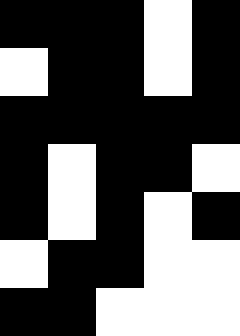[["black", "black", "black", "white", "black"], ["white", "black", "black", "white", "black"], ["black", "black", "black", "black", "black"], ["black", "white", "black", "black", "white"], ["black", "white", "black", "white", "black"], ["white", "black", "black", "white", "white"], ["black", "black", "white", "white", "white"]]